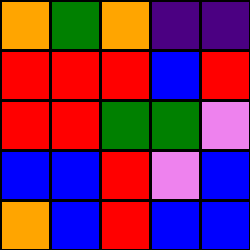[["orange", "green", "orange", "indigo", "indigo"], ["red", "red", "red", "blue", "red"], ["red", "red", "green", "green", "violet"], ["blue", "blue", "red", "violet", "blue"], ["orange", "blue", "red", "blue", "blue"]]